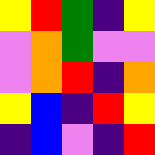[["yellow", "red", "green", "indigo", "yellow"], ["violet", "orange", "green", "violet", "violet"], ["violet", "orange", "red", "indigo", "orange"], ["yellow", "blue", "indigo", "red", "yellow"], ["indigo", "blue", "violet", "indigo", "red"]]